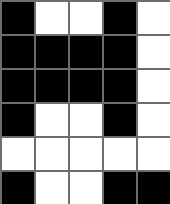[["black", "white", "white", "black", "white"], ["black", "black", "black", "black", "white"], ["black", "black", "black", "black", "white"], ["black", "white", "white", "black", "white"], ["white", "white", "white", "white", "white"], ["black", "white", "white", "black", "black"]]